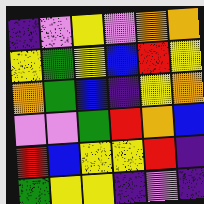[["indigo", "violet", "yellow", "violet", "orange", "orange"], ["yellow", "green", "yellow", "blue", "red", "yellow"], ["orange", "green", "blue", "indigo", "yellow", "orange"], ["violet", "violet", "green", "red", "orange", "blue"], ["red", "blue", "yellow", "yellow", "red", "indigo"], ["green", "yellow", "yellow", "indigo", "violet", "indigo"]]